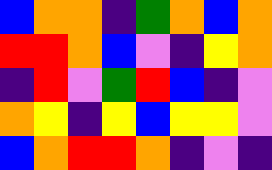[["blue", "orange", "orange", "indigo", "green", "orange", "blue", "orange"], ["red", "red", "orange", "blue", "violet", "indigo", "yellow", "orange"], ["indigo", "red", "violet", "green", "red", "blue", "indigo", "violet"], ["orange", "yellow", "indigo", "yellow", "blue", "yellow", "yellow", "violet"], ["blue", "orange", "red", "red", "orange", "indigo", "violet", "indigo"]]